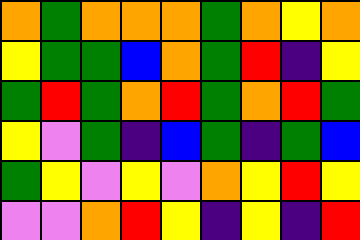[["orange", "green", "orange", "orange", "orange", "green", "orange", "yellow", "orange"], ["yellow", "green", "green", "blue", "orange", "green", "red", "indigo", "yellow"], ["green", "red", "green", "orange", "red", "green", "orange", "red", "green"], ["yellow", "violet", "green", "indigo", "blue", "green", "indigo", "green", "blue"], ["green", "yellow", "violet", "yellow", "violet", "orange", "yellow", "red", "yellow"], ["violet", "violet", "orange", "red", "yellow", "indigo", "yellow", "indigo", "red"]]